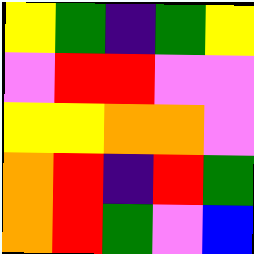[["yellow", "green", "indigo", "green", "yellow"], ["violet", "red", "red", "violet", "violet"], ["yellow", "yellow", "orange", "orange", "violet"], ["orange", "red", "indigo", "red", "green"], ["orange", "red", "green", "violet", "blue"]]